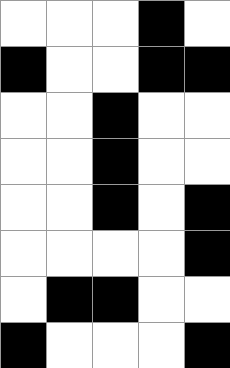[["white", "white", "white", "black", "white"], ["black", "white", "white", "black", "black"], ["white", "white", "black", "white", "white"], ["white", "white", "black", "white", "white"], ["white", "white", "black", "white", "black"], ["white", "white", "white", "white", "black"], ["white", "black", "black", "white", "white"], ["black", "white", "white", "white", "black"]]